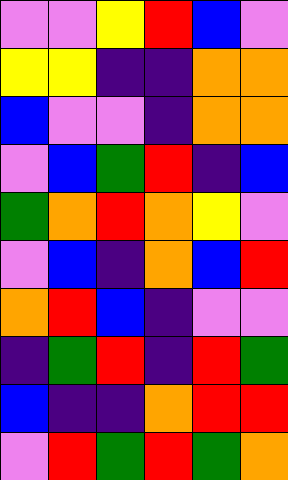[["violet", "violet", "yellow", "red", "blue", "violet"], ["yellow", "yellow", "indigo", "indigo", "orange", "orange"], ["blue", "violet", "violet", "indigo", "orange", "orange"], ["violet", "blue", "green", "red", "indigo", "blue"], ["green", "orange", "red", "orange", "yellow", "violet"], ["violet", "blue", "indigo", "orange", "blue", "red"], ["orange", "red", "blue", "indigo", "violet", "violet"], ["indigo", "green", "red", "indigo", "red", "green"], ["blue", "indigo", "indigo", "orange", "red", "red"], ["violet", "red", "green", "red", "green", "orange"]]